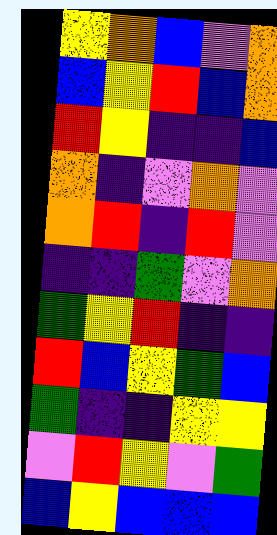[["yellow", "orange", "blue", "violet", "orange"], ["blue", "yellow", "red", "blue", "orange"], ["red", "yellow", "indigo", "indigo", "blue"], ["orange", "indigo", "violet", "orange", "violet"], ["orange", "red", "indigo", "red", "violet"], ["indigo", "indigo", "green", "violet", "orange"], ["green", "yellow", "red", "indigo", "indigo"], ["red", "blue", "yellow", "green", "blue"], ["green", "indigo", "indigo", "yellow", "yellow"], ["violet", "red", "yellow", "violet", "green"], ["blue", "yellow", "blue", "blue", "blue"]]